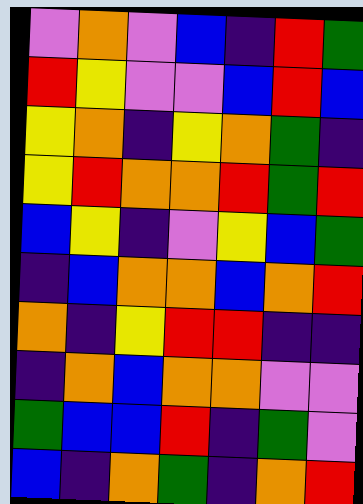[["violet", "orange", "violet", "blue", "indigo", "red", "green"], ["red", "yellow", "violet", "violet", "blue", "red", "blue"], ["yellow", "orange", "indigo", "yellow", "orange", "green", "indigo"], ["yellow", "red", "orange", "orange", "red", "green", "red"], ["blue", "yellow", "indigo", "violet", "yellow", "blue", "green"], ["indigo", "blue", "orange", "orange", "blue", "orange", "red"], ["orange", "indigo", "yellow", "red", "red", "indigo", "indigo"], ["indigo", "orange", "blue", "orange", "orange", "violet", "violet"], ["green", "blue", "blue", "red", "indigo", "green", "violet"], ["blue", "indigo", "orange", "green", "indigo", "orange", "red"]]